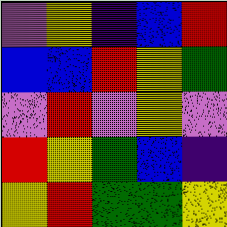[["violet", "yellow", "indigo", "blue", "red"], ["blue", "blue", "red", "yellow", "green"], ["violet", "red", "violet", "yellow", "violet"], ["red", "yellow", "green", "blue", "indigo"], ["yellow", "red", "green", "green", "yellow"]]